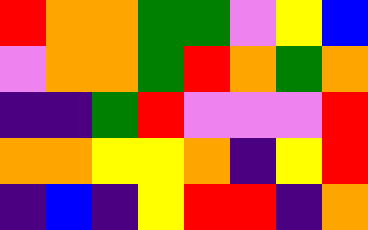[["red", "orange", "orange", "green", "green", "violet", "yellow", "blue"], ["violet", "orange", "orange", "green", "red", "orange", "green", "orange"], ["indigo", "indigo", "green", "red", "violet", "violet", "violet", "red"], ["orange", "orange", "yellow", "yellow", "orange", "indigo", "yellow", "red"], ["indigo", "blue", "indigo", "yellow", "red", "red", "indigo", "orange"]]